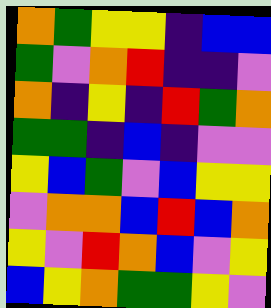[["orange", "green", "yellow", "yellow", "indigo", "blue", "blue"], ["green", "violet", "orange", "red", "indigo", "indigo", "violet"], ["orange", "indigo", "yellow", "indigo", "red", "green", "orange"], ["green", "green", "indigo", "blue", "indigo", "violet", "violet"], ["yellow", "blue", "green", "violet", "blue", "yellow", "yellow"], ["violet", "orange", "orange", "blue", "red", "blue", "orange"], ["yellow", "violet", "red", "orange", "blue", "violet", "yellow"], ["blue", "yellow", "orange", "green", "green", "yellow", "violet"]]